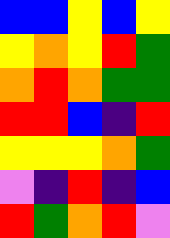[["blue", "blue", "yellow", "blue", "yellow"], ["yellow", "orange", "yellow", "red", "green"], ["orange", "red", "orange", "green", "green"], ["red", "red", "blue", "indigo", "red"], ["yellow", "yellow", "yellow", "orange", "green"], ["violet", "indigo", "red", "indigo", "blue"], ["red", "green", "orange", "red", "violet"]]